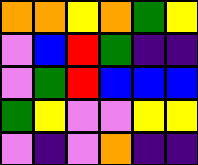[["orange", "orange", "yellow", "orange", "green", "yellow"], ["violet", "blue", "red", "green", "indigo", "indigo"], ["violet", "green", "red", "blue", "blue", "blue"], ["green", "yellow", "violet", "violet", "yellow", "yellow"], ["violet", "indigo", "violet", "orange", "indigo", "indigo"]]